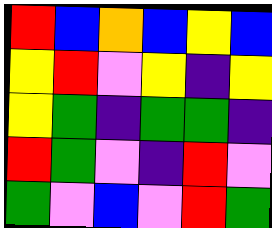[["red", "blue", "orange", "blue", "yellow", "blue"], ["yellow", "red", "violet", "yellow", "indigo", "yellow"], ["yellow", "green", "indigo", "green", "green", "indigo"], ["red", "green", "violet", "indigo", "red", "violet"], ["green", "violet", "blue", "violet", "red", "green"]]